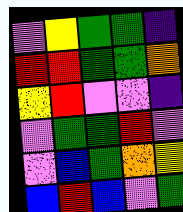[["violet", "yellow", "green", "green", "indigo"], ["red", "red", "green", "green", "orange"], ["yellow", "red", "violet", "violet", "indigo"], ["violet", "green", "green", "red", "violet"], ["violet", "blue", "green", "orange", "yellow"], ["blue", "red", "blue", "violet", "green"]]